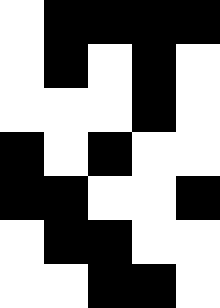[["white", "black", "black", "black", "black"], ["white", "black", "white", "black", "white"], ["white", "white", "white", "black", "white"], ["black", "white", "black", "white", "white"], ["black", "black", "white", "white", "black"], ["white", "black", "black", "white", "white"], ["white", "white", "black", "black", "white"]]